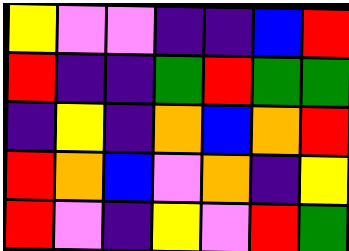[["yellow", "violet", "violet", "indigo", "indigo", "blue", "red"], ["red", "indigo", "indigo", "green", "red", "green", "green"], ["indigo", "yellow", "indigo", "orange", "blue", "orange", "red"], ["red", "orange", "blue", "violet", "orange", "indigo", "yellow"], ["red", "violet", "indigo", "yellow", "violet", "red", "green"]]